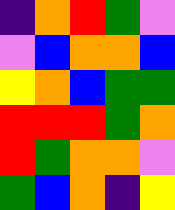[["indigo", "orange", "red", "green", "violet"], ["violet", "blue", "orange", "orange", "blue"], ["yellow", "orange", "blue", "green", "green"], ["red", "red", "red", "green", "orange"], ["red", "green", "orange", "orange", "violet"], ["green", "blue", "orange", "indigo", "yellow"]]